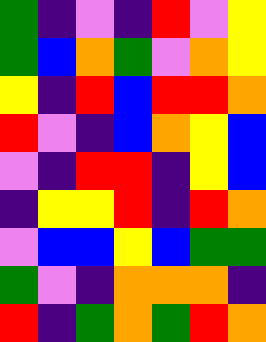[["green", "indigo", "violet", "indigo", "red", "violet", "yellow"], ["green", "blue", "orange", "green", "violet", "orange", "yellow"], ["yellow", "indigo", "red", "blue", "red", "red", "orange"], ["red", "violet", "indigo", "blue", "orange", "yellow", "blue"], ["violet", "indigo", "red", "red", "indigo", "yellow", "blue"], ["indigo", "yellow", "yellow", "red", "indigo", "red", "orange"], ["violet", "blue", "blue", "yellow", "blue", "green", "green"], ["green", "violet", "indigo", "orange", "orange", "orange", "indigo"], ["red", "indigo", "green", "orange", "green", "red", "orange"]]